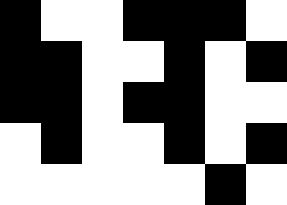[["black", "white", "white", "black", "black", "black", "white"], ["black", "black", "white", "white", "black", "white", "black"], ["black", "black", "white", "black", "black", "white", "white"], ["white", "black", "white", "white", "black", "white", "black"], ["white", "white", "white", "white", "white", "black", "white"]]